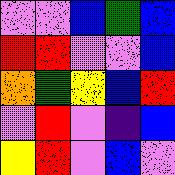[["violet", "violet", "blue", "green", "blue"], ["red", "red", "violet", "violet", "blue"], ["orange", "green", "yellow", "blue", "red"], ["violet", "red", "violet", "indigo", "blue"], ["yellow", "red", "violet", "blue", "violet"]]